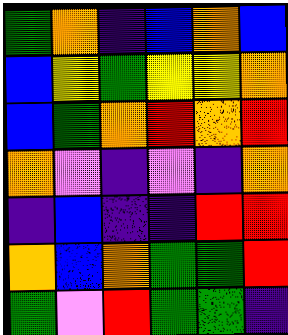[["green", "orange", "indigo", "blue", "orange", "blue"], ["blue", "yellow", "green", "yellow", "yellow", "orange"], ["blue", "green", "orange", "red", "orange", "red"], ["orange", "violet", "indigo", "violet", "indigo", "orange"], ["indigo", "blue", "indigo", "indigo", "red", "red"], ["orange", "blue", "orange", "green", "green", "red"], ["green", "violet", "red", "green", "green", "indigo"]]